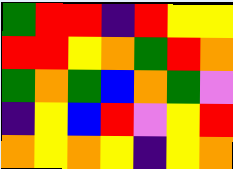[["green", "red", "red", "indigo", "red", "yellow", "yellow"], ["red", "red", "yellow", "orange", "green", "red", "orange"], ["green", "orange", "green", "blue", "orange", "green", "violet"], ["indigo", "yellow", "blue", "red", "violet", "yellow", "red"], ["orange", "yellow", "orange", "yellow", "indigo", "yellow", "orange"]]